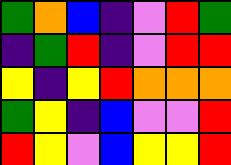[["green", "orange", "blue", "indigo", "violet", "red", "green"], ["indigo", "green", "red", "indigo", "violet", "red", "red"], ["yellow", "indigo", "yellow", "red", "orange", "orange", "orange"], ["green", "yellow", "indigo", "blue", "violet", "violet", "red"], ["red", "yellow", "violet", "blue", "yellow", "yellow", "red"]]